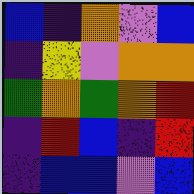[["blue", "indigo", "orange", "violet", "blue"], ["indigo", "yellow", "violet", "orange", "orange"], ["green", "orange", "green", "orange", "red"], ["indigo", "red", "blue", "indigo", "red"], ["indigo", "blue", "blue", "violet", "blue"]]